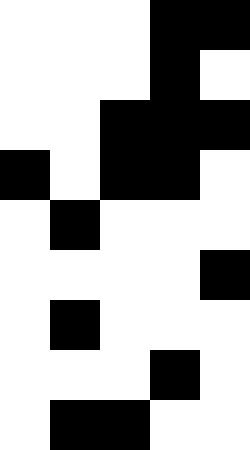[["white", "white", "white", "black", "black"], ["white", "white", "white", "black", "white"], ["white", "white", "black", "black", "black"], ["black", "white", "black", "black", "white"], ["white", "black", "white", "white", "white"], ["white", "white", "white", "white", "black"], ["white", "black", "white", "white", "white"], ["white", "white", "white", "black", "white"], ["white", "black", "black", "white", "white"]]